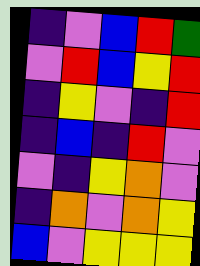[["indigo", "violet", "blue", "red", "green"], ["violet", "red", "blue", "yellow", "red"], ["indigo", "yellow", "violet", "indigo", "red"], ["indigo", "blue", "indigo", "red", "violet"], ["violet", "indigo", "yellow", "orange", "violet"], ["indigo", "orange", "violet", "orange", "yellow"], ["blue", "violet", "yellow", "yellow", "yellow"]]